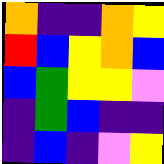[["orange", "indigo", "indigo", "orange", "yellow"], ["red", "blue", "yellow", "orange", "blue"], ["blue", "green", "yellow", "yellow", "violet"], ["indigo", "green", "blue", "indigo", "indigo"], ["indigo", "blue", "indigo", "violet", "yellow"]]